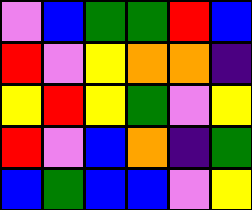[["violet", "blue", "green", "green", "red", "blue"], ["red", "violet", "yellow", "orange", "orange", "indigo"], ["yellow", "red", "yellow", "green", "violet", "yellow"], ["red", "violet", "blue", "orange", "indigo", "green"], ["blue", "green", "blue", "blue", "violet", "yellow"]]